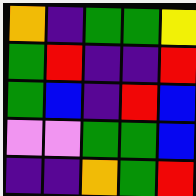[["orange", "indigo", "green", "green", "yellow"], ["green", "red", "indigo", "indigo", "red"], ["green", "blue", "indigo", "red", "blue"], ["violet", "violet", "green", "green", "blue"], ["indigo", "indigo", "orange", "green", "red"]]